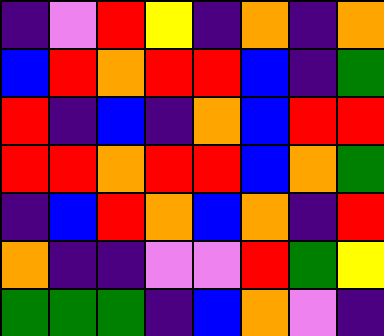[["indigo", "violet", "red", "yellow", "indigo", "orange", "indigo", "orange"], ["blue", "red", "orange", "red", "red", "blue", "indigo", "green"], ["red", "indigo", "blue", "indigo", "orange", "blue", "red", "red"], ["red", "red", "orange", "red", "red", "blue", "orange", "green"], ["indigo", "blue", "red", "orange", "blue", "orange", "indigo", "red"], ["orange", "indigo", "indigo", "violet", "violet", "red", "green", "yellow"], ["green", "green", "green", "indigo", "blue", "orange", "violet", "indigo"]]